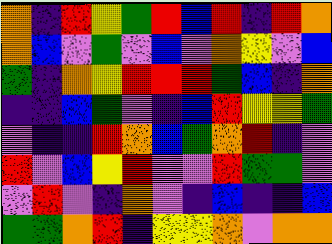[["orange", "indigo", "red", "yellow", "green", "red", "blue", "red", "indigo", "red", "orange"], ["orange", "blue", "violet", "green", "violet", "blue", "violet", "orange", "yellow", "violet", "blue"], ["green", "indigo", "orange", "yellow", "red", "red", "red", "green", "blue", "indigo", "orange"], ["indigo", "indigo", "blue", "green", "violet", "indigo", "blue", "red", "yellow", "yellow", "green"], ["violet", "indigo", "indigo", "red", "orange", "blue", "green", "orange", "red", "indigo", "violet"], ["red", "violet", "blue", "yellow", "red", "violet", "violet", "red", "green", "green", "violet"], ["violet", "red", "violet", "indigo", "orange", "violet", "indigo", "blue", "indigo", "indigo", "blue"], ["green", "green", "orange", "red", "indigo", "yellow", "yellow", "orange", "violet", "orange", "orange"]]